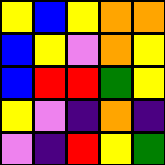[["yellow", "blue", "yellow", "orange", "orange"], ["blue", "yellow", "violet", "orange", "yellow"], ["blue", "red", "red", "green", "yellow"], ["yellow", "violet", "indigo", "orange", "indigo"], ["violet", "indigo", "red", "yellow", "green"]]